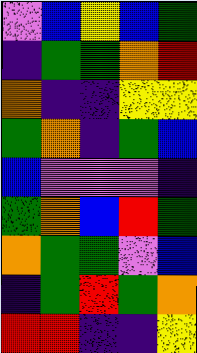[["violet", "blue", "yellow", "blue", "green"], ["indigo", "green", "green", "orange", "red"], ["orange", "indigo", "indigo", "yellow", "yellow"], ["green", "orange", "indigo", "green", "blue"], ["blue", "violet", "violet", "violet", "indigo"], ["green", "orange", "blue", "red", "green"], ["orange", "green", "green", "violet", "blue"], ["indigo", "green", "red", "green", "orange"], ["red", "red", "indigo", "indigo", "yellow"]]